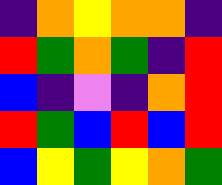[["indigo", "orange", "yellow", "orange", "orange", "indigo"], ["red", "green", "orange", "green", "indigo", "red"], ["blue", "indigo", "violet", "indigo", "orange", "red"], ["red", "green", "blue", "red", "blue", "red"], ["blue", "yellow", "green", "yellow", "orange", "green"]]